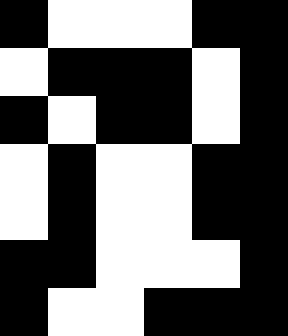[["black", "white", "white", "white", "black", "black"], ["white", "black", "black", "black", "white", "black"], ["black", "white", "black", "black", "white", "black"], ["white", "black", "white", "white", "black", "black"], ["white", "black", "white", "white", "black", "black"], ["black", "black", "white", "white", "white", "black"], ["black", "white", "white", "black", "black", "black"]]